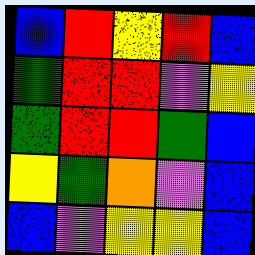[["blue", "red", "yellow", "red", "blue"], ["green", "red", "red", "violet", "yellow"], ["green", "red", "red", "green", "blue"], ["yellow", "green", "orange", "violet", "blue"], ["blue", "violet", "yellow", "yellow", "blue"]]